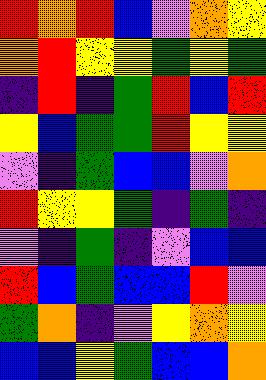[["red", "orange", "red", "blue", "violet", "orange", "yellow"], ["orange", "red", "yellow", "yellow", "green", "yellow", "green"], ["indigo", "red", "indigo", "green", "red", "blue", "red"], ["yellow", "blue", "green", "green", "red", "yellow", "yellow"], ["violet", "indigo", "green", "blue", "blue", "violet", "orange"], ["red", "yellow", "yellow", "green", "indigo", "green", "indigo"], ["violet", "indigo", "green", "indigo", "violet", "blue", "blue"], ["red", "blue", "green", "blue", "blue", "red", "violet"], ["green", "orange", "indigo", "violet", "yellow", "orange", "yellow"], ["blue", "blue", "yellow", "green", "blue", "blue", "orange"]]